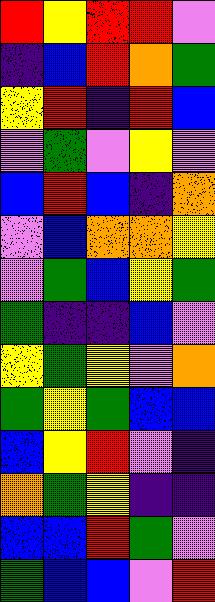[["red", "yellow", "red", "red", "violet"], ["indigo", "blue", "red", "orange", "green"], ["yellow", "red", "indigo", "red", "blue"], ["violet", "green", "violet", "yellow", "violet"], ["blue", "red", "blue", "indigo", "orange"], ["violet", "blue", "orange", "orange", "yellow"], ["violet", "green", "blue", "yellow", "green"], ["green", "indigo", "indigo", "blue", "violet"], ["yellow", "green", "yellow", "violet", "orange"], ["green", "yellow", "green", "blue", "blue"], ["blue", "yellow", "red", "violet", "indigo"], ["orange", "green", "yellow", "indigo", "indigo"], ["blue", "blue", "red", "green", "violet"], ["green", "blue", "blue", "violet", "red"]]